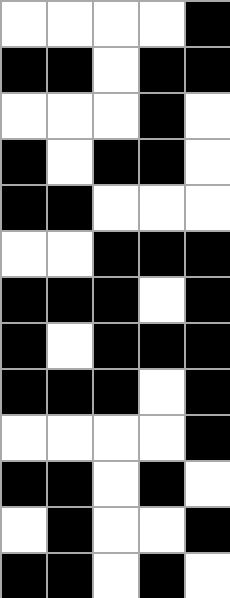[["white", "white", "white", "white", "black"], ["black", "black", "white", "black", "black"], ["white", "white", "white", "black", "white"], ["black", "white", "black", "black", "white"], ["black", "black", "white", "white", "white"], ["white", "white", "black", "black", "black"], ["black", "black", "black", "white", "black"], ["black", "white", "black", "black", "black"], ["black", "black", "black", "white", "black"], ["white", "white", "white", "white", "black"], ["black", "black", "white", "black", "white"], ["white", "black", "white", "white", "black"], ["black", "black", "white", "black", "white"]]